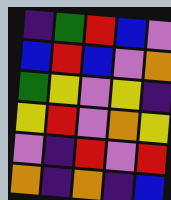[["indigo", "green", "red", "blue", "violet"], ["blue", "red", "blue", "violet", "orange"], ["green", "yellow", "violet", "yellow", "indigo"], ["yellow", "red", "violet", "orange", "yellow"], ["violet", "indigo", "red", "violet", "red"], ["orange", "indigo", "orange", "indigo", "blue"]]